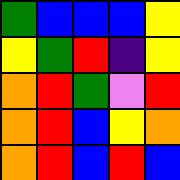[["green", "blue", "blue", "blue", "yellow"], ["yellow", "green", "red", "indigo", "yellow"], ["orange", "red", "green", "violet", "red"], ["orange", "red", "blue", "yellow", "orange"], ["orange", "red", "blue", "red", "blue"]]